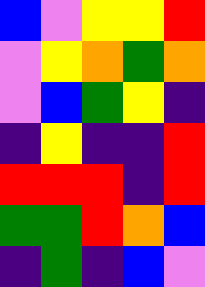[["blue", "violet", "yellow", "yellow", "red"], ["violet", "yellow", "orange", "green", "orange"], ["violet", "blue", "green", "yellow", "indigo"], ["indigo", "yellow", "indigo", "indigo", "red"], ["red", "red", "red", "indigo", "red"], ["green", "green", "red", "orange", "blue"], ["indigo", "green", "indigo", "blue", "violet"]]